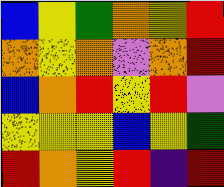[["blue", "yellow", "green", "orange", "yellow", "red"], ["orange", "yellow", "orange", "violet", "orange", "red"], ["blue", "orange", "red", "yellow", "red", "violet"], ["yellow", "yellow", "yellow", "blue", "yellow", "green"], ["red", "orange", "yellow", "red", "indigo", "red"]]